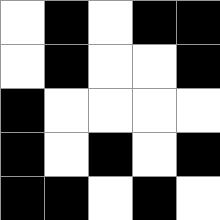[["white", "black", "white", "black", "black"], ["white", "black", "white", "white", "black"], ["black", "white", "white", "white", "white"], ["black", "white", "black", "white", "black"], ["black", "black", "white", "black", "white"]]